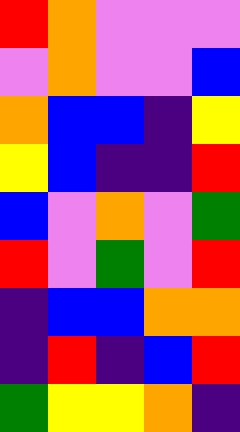[["red", "orange", "violet", "violet", "violet"], ["violet", "orange", "violet", "violet", "blue"], ["orange", "blue", "blue", "indigo", "yellow"], ["yellow", "blue", "indigo", "indigo", "red"], ["blue", "violet", "orange", "violet", "green"], ["red", "violet", "green", "violet", "red"], ["indigo", "blue", "blue", "orange", "orange"], ["indigo", "red", "indigo", "blue", "red"], ["green", "yellow", "yellow", "orange", "indigo"]]